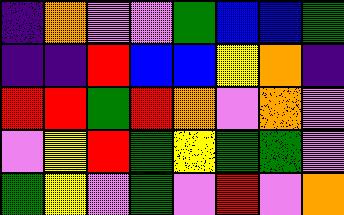[["indigo", "orange", "violet", "violet", "green", "blue", "blue", "green"], ["indigo", "indigo", "red", "blue", "blue", "yellow", "orange", "indigo"], ["red", "red", "green", "red", "orange", "violet", "orange", "violet"], ["violet", "yellow", "red", "green", "yellow", "green", "green", "violet"], ["green", "yellow", "violet", "green", "violet", "red", "violet", "orange"]]